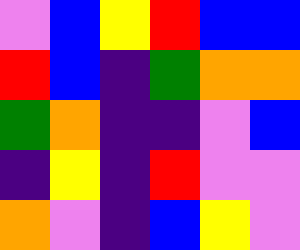[["violet", "blue", "yellow", "red", "blue", "blue"], ["red", "blue", "indigo", "green", "orange", "orange"], ["green", "orange", "indigo", "indigo", "violet", "blue"], ["indigo", "yellow", "indigo", "red", "violet", "violet"], ["orange", "violet", "indigo", "blue", "yellow", "violet"]]